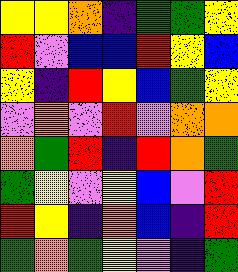[["yellow", "yellow", "orange", "indigo", "green", "green", "yellow"], ["red", "violet", "blue", "blue", "red", "yellow", "blue"], ["yellow", "indigo", "red", "yellow", "blue", "green", "yellow"], ["violet", "orange", "violet", "red", "violet", "orange", "orange"], ["orange", "green", "red", "indigo", "red", "orange", "green"], ["green", "yellow", "violet", "yellow", "blue", "violet", "red"], ["red", "yellow", "indigo", "orange", "blue", "indigo", "red"], ["green", "orange", "green", "yellow", "violet", "indigo", "green"]]